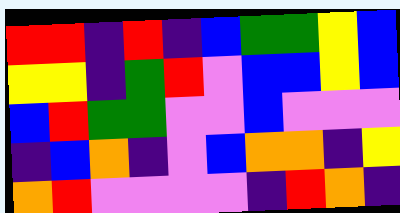[["red", "red", "indigo", "red", "indigo", "blue", "green", "green", "yellow", "blue"], ["yellow", "yellow", "indigo", "green", "red", "violet", "blue", "blue", "yellow", "blue"], ["blue", "red", "green", "green", "violet", "violet", "blue", "violet", "violet", "violet"], ["indigo", "blue", "orange", "indigo", "violet", "blue", "orange", "orange", "indigo", "yellow"], ["orange", "red", "violet", "violet", "violet", "violet", "indigo", "red", "orange", "indigo"]]